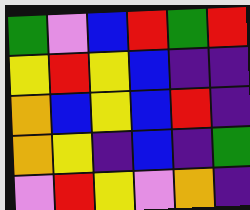[["green", "violet", "blue", "red", "green", "red"], ["yellow", "red", "yellow", "blue", "indigo", "indigo"], ["orange", "blue", "yellow", "blue", "red", "indigo"], ["orange", "yellow", "indigo", "blue", "indigo", "green"], ["violet", "red", "yellow", "violet", "orange", "indigo"]]